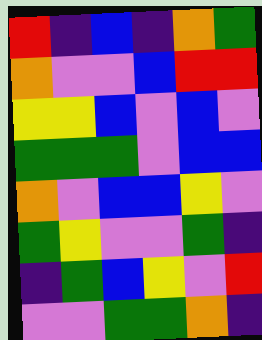[["red", "indigo", "blue", "indigo", "orange", "green"], ["orange", "violet", "violet", "blue", "red", "red"], ["yellow", "yellow", "blue", "violet", "blue", "violet"], ["green", "green", "green", "violet", "blue", "blue"], ["orange", "violet", "blue", "blue", "yellow", "violet"], ["green", "yellow", "violet", "violet", "green", "indigo"], ["indigo", "green", "blue", "yellow", "violet", "red"], ["violet", "violet", "green", "green", "orange", "indigo"]]